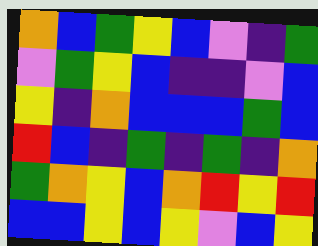[["orange", "blue", "green", "yellow", "blue", "violet", "indigo", "green"], ["violet", "green", "yellow", "blue", "indigo", "indigo", "violet", "blue"], ["yellow", "indigo", "orange", "blue", "blue", "blue", "green", "blue"], ["red", "blue", "indigo", "green", "indigo", "green", "indigo", "orange"], ["green", "orange", "yellow", "blue", "orange", "red", "yellow", "red"], ["blue", "blue", "yellow", "blue", "yellow", "violet", "blue", "yellow"]]